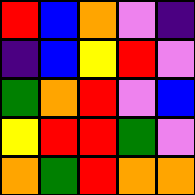[["red", "blue", "orange", "violet", "indigo"], ["indigo", "blue", "yellow", "red", "violet"], ["green", "orange", "red", "violet", "blue"], ["yellow", "red", "red", "green", "violet"], ["orange", "green", "red", "orange", "orange"]]